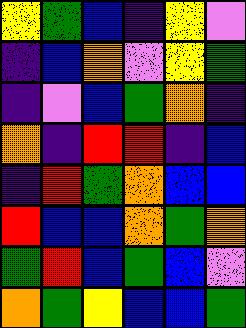[["yellow", "green", "blue", "indigo", "yellow", "violet"], ["indigo", "blue", "orange", "violet", "yellow", "green"], ["indigo", "violet", "blue", "green", "orange", "indigo"], ["orange", "indigo", "red", "red", "indigo", "blue"], ["indigo", "red", "green", "orange", "blue", "blue"], ["red", "blue", "blue", "orange", "green", "orange"], ["green", "red", "blue", "green", "blue", "violet"], ["orange", "green", "yellow", "blue", "blue", "green"]]